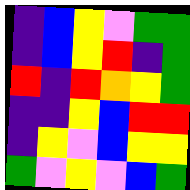[["indigo", "blue", "yellow", "violet", "green", "green"], ["indigo", "blue", "yellow", "red", "indigo", "green"], ["red", "indigo", "red", "orange", "yellow", "green"], ["indigo", "indigo", "yellow", "blue", "red", "red"], ["indigo", "yellow", "violet", "blue", "yellow", "yellow"], ["green", "violet", "yellow", "violet", "blue", "green"]]